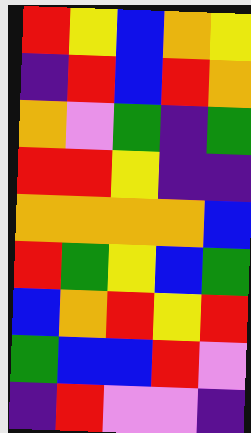[["red", "yellow", "blue", "orange", "yellow"], ["indigo", "red", "blue", "red", "orange"], ["orange", "violet", "green", "indigo", "green"], ["red", "red", "yellow", "indigo", "indigo"], ["orange", "orange", "orange", "orange", "blue"], ["red", "green", "yellow", "blue", "green"], ["blue", "orange", "red", "yellow", "red"], ["green", "blue", "blue", "red", "violet"], ["indigo", "red", "violet", "violet", "indigo"]]